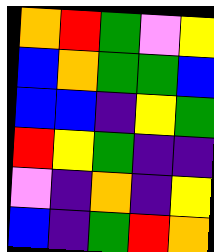[["orange", "red", "green", "violet", "yellow"], ["blue", "orange", "green", "green", "blue"], ["blue", "blue", "indigo", "yellow", "green"], ["red", "yellow", "green", "indigo", "indigo"], ["violet", "indigo", "orange", "indigo", "yellow"], ["blue", "indigo", "green", "red", "orange"]]